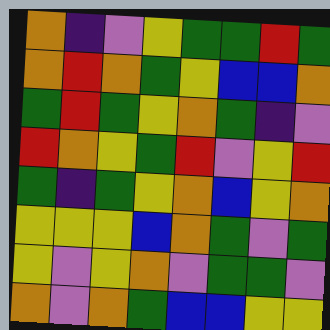[["orange", "indigo", "violet", "yellow", "green", "green", "red", "green"], ["orange", "red", "orange", "green", "yellow", "blue", "blue", "orange"], ["green", "red", "green", "yellow", "orange", "green", "indigo", "violet"], ["red", "orange", "yellow", "green", "red", "violet", "yellow", "red"], ["green", "indigo", "green", "yellow", "orange", "blue", "yellow", "orange"], ["yellow", "yellow", "yellow", "blue", "orange", "green", "violet", "green"], ["yellow", "violet", "yellow", "orange", "violet", "green", "green", "violet"], ["orange", "violet", "orange", "green", "blue", "blue", "yellow", "yellow"]]